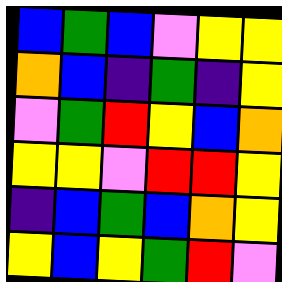[["blue", "green", "blue", "violet", "yellow", "yellow"], ["orange", "blue", "indigo", "green", "indigo", "yellow"], ["violet", "green", "red", "yellow", "blue", "orange"], ["yellow", "yellow", "violet", "red", "red", "yellow"], ["indigo", "blue", "green", "blue", "orange", "yellow"], ["yellow", "blue", "yellow", "green", "red", "violet"]]